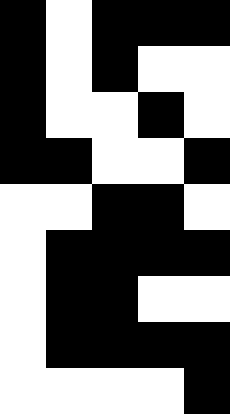[["black", "white", "black", "black", "black"], ["black", "white", "black", "white", "white"], ["black", "white", "white", "black", "white"], ["black", "black", "white", "white", "black"], ["white", "white", "black", "black", "white"], ["white", "black", "black", "black", "black"], ["white", "black", "black", "white", "white"], ["white", "black", "black", "black", "black"], ["white", "white", "white", "white", "black"]]